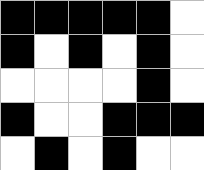[["black", "black", "black", "black", "black", "white"], ["black", "white", "black", "white", "black", "white"], ["white", "white", "white", "white", "black", "white"], ["black", "white", "white", "black", "black", "black"], ["white", "black", "white", "black", "white", "white"]]